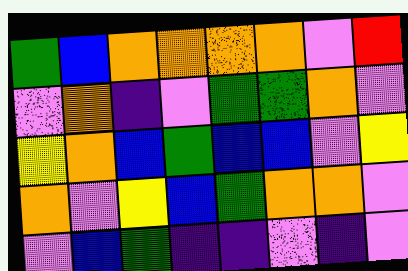[["green", "blue", "orange", "orange", "orange", "orange", "violet", "red"], ["violet", "orange", "indigo", "violet", "green", "green", "orange", "violet"], ["yellow", "orange", "blue", "green", "blue", "blue", "violet", "yellow"], ["orange", "violet", "yellow", "blue", "green", "orange", "orange", "violet"], ["violet", "blue", "green", "indigo", "indigo", "violet", "indigo", "violet"]]